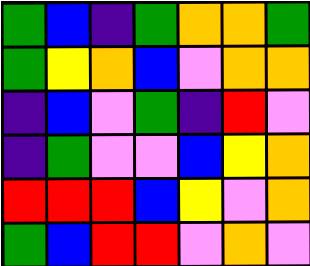[["green", "blue", "indigo", "green", "orange", "orange", "green"], ["green", "yellow", "orange", "blue", "violet", "orange", "orange"], ["indigo", "blue", "violet", "green", "indigo", "red", "violet"], ["indigo", "green", "violet", "violet", "blue", "yellow", "orange"], ["red", "red", "red", "blue", "yellow", "violet", "orange"], ["green", "blue", "red", "red", "violet", "orange", "violet"]]